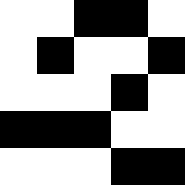[["white", "white", "black", "black", "white"], ["white", "black", "white", "white", "black"], ["white", "white", "white", "black", "white"], ["black", "black", "black", "white", "white"], ["white", "white", "white", "black", "black"]]